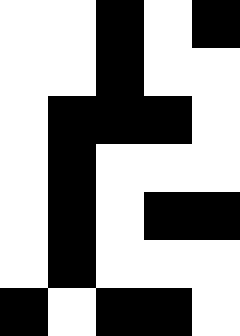[["white", "white", "black", "white", "black"], ["white", "white", "black", "white", "white"], ["white", "black", "black", "black", "white"], ["white", "black", "white", "white", "white"], ["white", "black", "white", "black", "black"], ["white", "black", "white", "white", "white"], ["black", "white", "black", "black", "white"]]